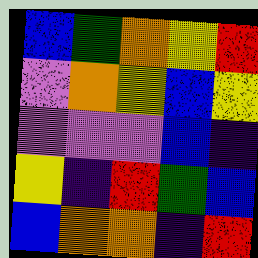[["blue", "green", "orange", "yellow", "red"], ["violet", "orange", "yellow", "blue", "yellow"], ["violet", "violet", "violet", "blue", "indigo"], ["yellow", "indigo", "red", "green", "blue"], ["blue", "orange", "orange", "indigo", "red"]]